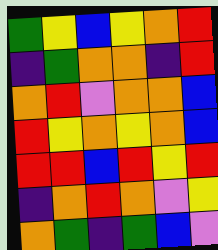[["green", "yellow", "blue", "yellow", "orange", "red"], ["indigo", "green", "orange", "orange", "indigo", "red"], ["orange", "red", "violet", "orange", "orange", "blue"], ["red", "yellow", "orange", "yellow", "orange", "blue"], ["red", "red", "blue", "red", "yellow", "red"], ["indigo", "orange", "red", "orange", "violet", "yellow"], ["orange", "green", "indigo", "green", "blue", "violet"]]